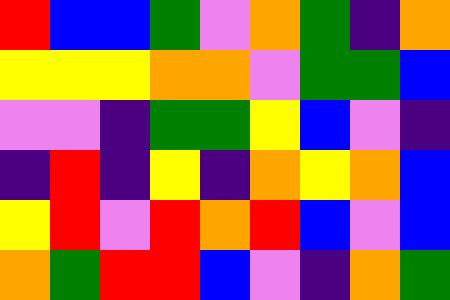[["red", "blue", "blue", "green", "violet", "orange", "green", "indigo", "orange"], ["yellow", "yellow", "yellow", "orange", "orange", "violet", "green", "green", "blue"], ["violet", "violet", "indigo", "green", "green", "yellow", "blue", "violet", "indigo"], ["indigo", "red", "indigo", "yellow", "indigo", "orange", "yellow", "orange", "blue"], ["yellow", "red", "violet", "red", "orange", "red", "blue", "violet", "blue"], ["orange", "green", "red", "red", "blue", "violet", "indigo", "orange", "green"]]